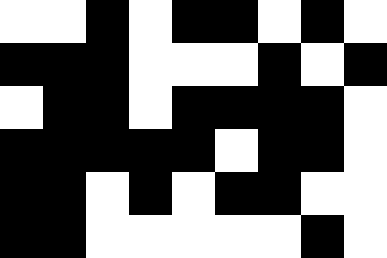[["white", "white", "black", "white", "black", "black", "white", "black", "white"], ["black", "black", "black", "white", "white", "white", "black", "white", "black"], ["white", "black", "black", "white", "black", "black", "black", "black", "white"], ["black", "black", "black", "black", "black", "white", "black", "black", "white"], ["black", "black", "white", "black", "white", "black", "black", "white", "white"], ["black", "black", "white", "white", "white", "white", "white", "black", "white"]]